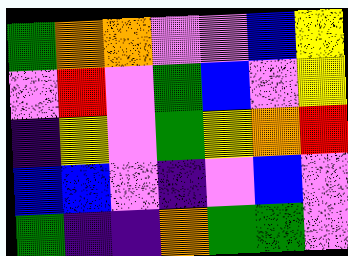[["green", "orange", "orange", "violet", "violet", "blue", "yellow"], ["violet", "red", "violet", "green", "blue", "violet", "yellow"], ["indigo", "yellow", "violet", "green", "yellow", "orange", "red"], ["blue", "blue", "violet", "indigo", "violet", "blue", "violet"], ["green", "indigo", "indigo", "orange", "green", "green", "violet"]]